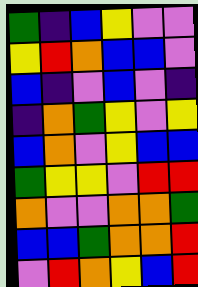[["green", "indigo", "blue", "yellow", "violet", "violet"], ["yellow", "red", "orange", "blue", "blue", "violet"], ["blue", "indigo", "violet", "blue", "violet", "indigo"], ["indigo", "orange", "green", "yellow", "violet", "yellow"], ["blue", "orange", "violet", "yellow", "blue", "blue"], ["green", "yellow", "yellow", "violet", "red", "red"], ["orange", "violet", "violet", "orange", "orange", "green"], ["blue", "blue", "green", "orange", "orange", "red"], ["violet", "red", "orange", "yellow", "blue", "red"]]